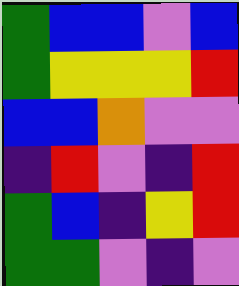[["green", "blue", "blue", "violet", "blue"], ["green", "yellow", "yellow", "yellow", "red"], ["blue", "blue", "orange", "violet", "violet"], ["indigo", "red", "violet", "indigo", "red"], ["green", "blue", "indigo", "yellow", "red"], ["green", "green", "violet", "indigo", "violet"]]